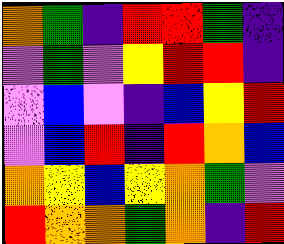[["orange", "green", "indigo", "red", "red", "green", "indigo"], ["violet", "green", "violet", "yellow", "red", "red", "indigo"], ["violet", "blue", "violet", "indigo", "blue", "yellow", "red"], ["violet", "blue", "red", "indigo", "red", "orange", "blue"], ["orange", "yellow", "blue", "yellow", "orange", "green", "violet"], ["red", "orange", "orange", "green", "orange", "indigo", "red"]]